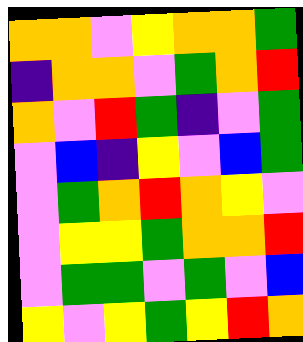[["orange", "orange", "violet", "yellow", "orange", "orange", "green"], ["indigo", "orange", "orange", "violet", "green", "orange", "red"], ["orange", "violet", "red", "green", "indigo", "violet", "green"], ["violet", "blue", "indigo", "yellow", "violet", "blue", "green"], ["violet", "green", "orange", "red", "orange", "yellow", "violet"], ["violet", "yellow", "yellow", "green", "orange", "orange", "red"], ["violet", "green", "green", "violet", "green", "violet", "blue"], ["yellow", "violet", "yellow", "green", "yellow", "red", "orange"]]